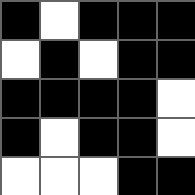[["black", "white", "black", "black", "black"], ["white", "black", "white", "black", "black"], ["black", "black", "black", "black", "white"], ["black", "white", "black", "black", "white"], ["white", "white", "white", "black", "black"]]